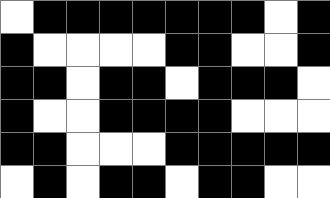[["white", "black", "black", "black", "black", "black", "black", "black", "white", "black"], ["black", "white", "white", "white", "white", "black", "black", "white", "white", "black"], ["black", "black", "white", "black", "black", "white", "black", "black", "black", "white"], ["black", "white", "white", "black", "black", "black", "black", "white", "white", "white"], ["black", "black", "white", "white", "white", "black", "black", "black", "black", "black"], ["white", "black", "white", "black", "black", "white", "black", "black", "white", "white"]]